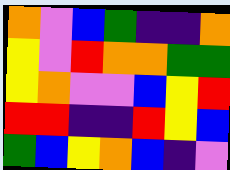[["orange", "violet", "blue", "green", "indigo", "indigo", "orange"], ["yellow", "violet", "red", "orange", "orange", "green", "green"], ["yellow", "orange", "violet", "violet", "blue", "yellow", "red"], ["red", "red", "indigo", "indigo", "red", "yellow", "blue"], ["green", "blue", "yellow", "orange", "blue", "indigo", "violet"]]